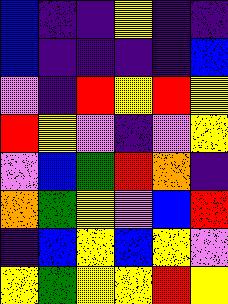[["blue", "indigo", "indigo", "yellow", "indigo", "indigo"], ["blue", "indigo", "indigo", "indigo", "indigo", "blue"], ["violet", "indigo", "red", "yellow", "red", "yellow"], ["red", "yellow", "violet", "indigo", "violet", "yellow"], ["violet", "blue", "green", "red", "orange", "indigo"], ["orange", "green", "yellow", "violet", "blue", "red"], ["indigo", "blue", "yellow", "blue", "yellow", "violet"], ["yellow", "green", "yellow", "yellow", "red", "yellow"]]